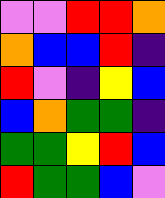[["violet", "violet", "red", "red", "orange"], ["orange", "blue", "blue", "red", "indigo"], ["red", "violet", "indigo", "yellow", "blue"], ["blue", "orange", "green", "green", "indigo"], ["green", "green", "yellow", "red", "blue"], ["red", "green", "green", "blue", "violet"]]